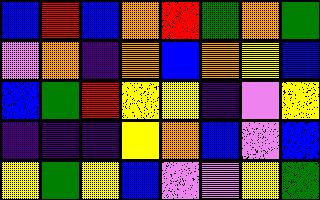[["blue", "red", "blue", "orange", "red", "green", "orange", "green"], ["violet", "orange", "indigo", "orange", "blue", "orange", "yellow", "blue"], ["blue", "green", "red", "yellow", "yellow", "indigo", "violet", "yellow"], ["indigo", "indigo", "indigo", "yellow", "orange", "blue", "violet", "blue"], ["yellow", "green", "yellow", "blue", "violet", "violet", "yellow", "green"]]